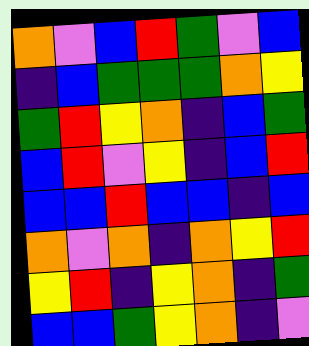[["orange", "violet", "blue", "red", "green", "violet", "blue"], ["indigo", "blue", "green", "green", "green", "orange", "yellow"], ["green", "red", "yellow", "orange", "indigo", "blue", "green"], ["blue", "red", "violet", "yellow", "indigo", "blue", "red"], ["blue", "blue", "red", "blue", "blue", "indigo", "blue"], ["orange", "violet", "orange", "indigo", "orange", "yellow", "red"], ["yellow", "red", "indigo", "yellow", "orange", "indigo", "green"], ["blue", "blue", "green", "yellow", "orange", "indigo", "violet"]]